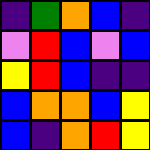[["indigo", "green", "orange", "blue", "indigo"], ["violet", "red", "blue", "violet", "blue"], ["yellow", "red", "blue", "indigo", "indigo"], ["blue", "orange", "orange", "blue", "yellow"], ["blue", "indigo", "orange", "red", "yellow"]]